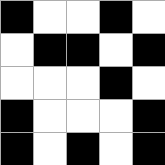[["black", "white", "white", "black", "white"], ["white", "black", "black", "white", "black"], ["white", "white", "white", "black", "white"], ["black", "white", "white", "white", "black"], ["black", "white", "black", "white", "black"]]